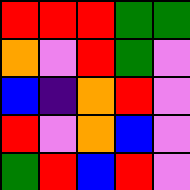[["red", "red", "red", "green", "green"], ["orange", "violet", "red", "green", "violet"], ["blue", "indigo", "orange", "red", "violet"], ["red", "violet", "orange", "blue", "violet"], ["green", "red", "blue", "red", "violet"]]